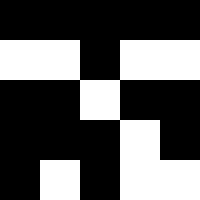[["black", "black", "black", "black", "black"], ["white", "white", "black", "white", "white"], ["black", "black", "white", "black", "black"], ["black", "black", "black", "white", "black"], ["black", "white", "black", "white", "white"]]